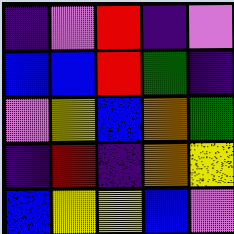[["indigo", "violet", "red", "indigo", "violet"], ["blue", "blue", "red", "green", "indigo"], ["violet", "yellow", "blue", "orange", "green"], ["indigo", "red", "indigo", "orange", "yellow"], ["blue", "yellow", "yellow", "blue", "violet"]]